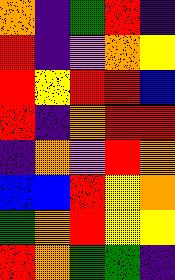[["orange", "indigo", "green", "red", "indigo"], ["red", "indigo", "violet", "orange", "yellow"], ["red", "yellow", "red", "red", "blue"], ["red", "indigo", "orange", "red", "red"], ["indigo", "orange", "violet", "red", "orange"], ["blue", "blue", "red", "yellow", "orange"], ["green", "orange", "red", "yellow", "yellow"], ["red", "orange", "green", "green", "indigo"]]